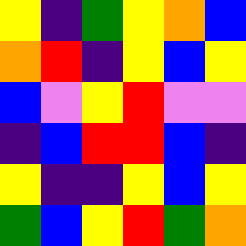[["yellow", "indigo", "green", "yellow", "orange", "blue"], ["orange", "red", "indigo", "yellow", "blue", "yellow"], ["blue", "violet", "yellow", "red", "violet", "violet"], ["indigo", "blue", "red", "red", "blue", "indigo"], ["yellow", "indigo", "indigo", "yellow", "blue", "yellow"], ["green", "blue", "yellow", "red", "green", "orange"]]